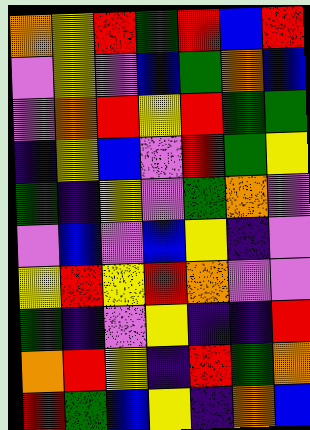[["orange", "yellow", "red", "green", "red", "blue", "red"], ["violet", "yellow", "violet", "blue", "green", "orange", "blue"], ["violet", "orange", "red", "yellow", "red", "green", "green"], ["indigo", "yellow", "blue", "violet", "red", "green", "yellow"], ["green", "indigo", "yellow", "violet", "green", "orange", "violet"], ["violet", "blue", "violet", "blue", "yellow", "indigo", "violet"], ["yellow", "red", "yellow", "red", "orange", "violet", "violet"], ["green", "indigo", "violet", "yellow", "indigo", "indigo", "red"], ["orange", "red", "yellow", "indigo", "red", "green", "orange"], ["red", "green", "blue", "yellow", "indigo", "orange", "blue"]]